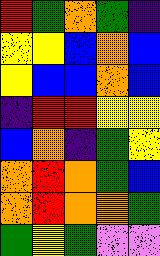[["red", "green", "orange", "green", "indigo"], ["yellow", "yellow", "blue", "orange", "blue"], ["yellow", "blue", "blue", "orange", "blue"], ["indigo", "red", "red", "yellow", "yellow"], ["blue", "orange", "indigo", "green", "yellow"], ["orange", "red", "orange", "green", "blue"], ["orange", "red", "orange", "orange", "green"], ["green", "yellow", "green", "violet", "violet"]]